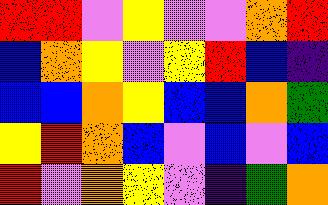[["red", "red", "violet", "yellow", "violet", "violet", "orange", "red"], ["blue", "orange", "yellow", "violet", "yellow", "red", "blue", "indigo"], ["blue", "blue", "orange", "yellow", "blue", "blue", "orange", "green"], ["yellow", "red", "orange", "blue", "violet", "blue", "violet", "blue"], ["red", "violet", "orange", "yellow", "violet", "indigo", "green", "orange"]]